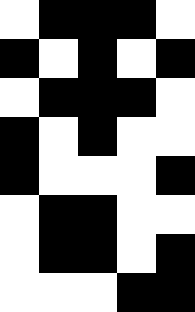[["white", "black", "black", "black", "white"], ["black", "white", "black", "white", "black"], ["white", "black", "black", "black", "white"], ["black", "white", "black", "white", "white"], ["black", "white", "white", "white", "black"], ["white", "black", "black", "white", "white"], ["white", "black", "black", "white", "black"], ["white", "white", "white", "black", "black"]]